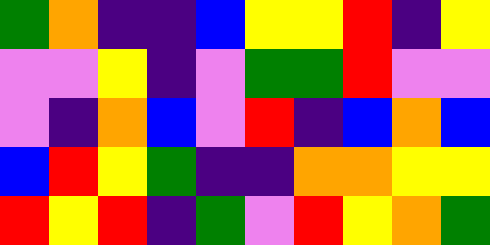[["green", "orange", "indigo", "indigo", "blue", "yellow", "yellow", "red", "indigo", "yellow"], ["violet", "violet", "yellow", "indigo", "violet", "green", "green", "red", "violet", "violet"], ["violet", "indigo", "orange", "blue", "violet", "red", "indigo", "blue", "orange", "blue"], ["blue", "red", "yellow", "green", "indigo", "indigo", "orange", "orange", "yellow", "yellow"], ["red", "yellow", "red", "indigo", "green", "violet", "red", "yellow", "orange", "green"]]